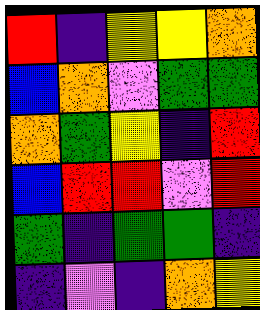[["red", "indigo", "yellow", "yellow", "orange"], ["blue", "orange", "violet", "green", "green"], ["orange", "green", "yellow", "indigo", "red"], ["blue", "red", "red", "violet", "red"], ["green", "indigo", "green", "green", "indigo"], ["indigo", "violet", "indigo", "orange", "yellow"]]